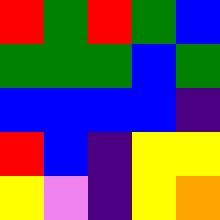[["red", "green", "red", "green", "blue"], ["green", "green", "green", "blue", "green"], ["blue", "blue", "blue", "blue", "indigo"], ["red", "blue", "indigo", "yellow", "yellow"], ["yellow", "violet", "indigo", "yellow", "orange"]]